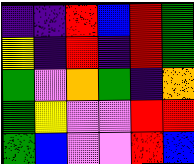[["indigo", "indigo", "red", "blue", "red", "green"], ["yellow", "indigo", "red", "indigo", "red", "green"], ["green", "violet", "orange", "green", "indigo", "orange"], ["green", "yellow", "violet", "violet", "red", "red"], ["green", "blue", "violet", "violet", "red", "blue"]]